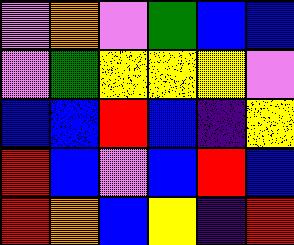[["violet", "orange", "violet", "green", "blue", "blue"], ["violet", "green", "yellow", "yellow", "yellow", "violet"], ["blue", "blue", "red", "blue", "indigo", "yellow"], ["red", "blue", "violet", "blue", "red", "blue"], ["red", "orange", "blue", "yellow", "indigo", "red"]]